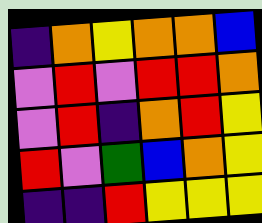[["indigo", "orange", "yellow", "orange", "orange", "blue"], ["violet", "red", "violet", "red", "red", "orange"], ["violet", "red", "indigo", "orange", "red", "yellow"], ["red", "violet", "green", "blue", "orange", "yellow"], ["indigo", "indigo", "red", "yellow", "yellow", "yellow"]]